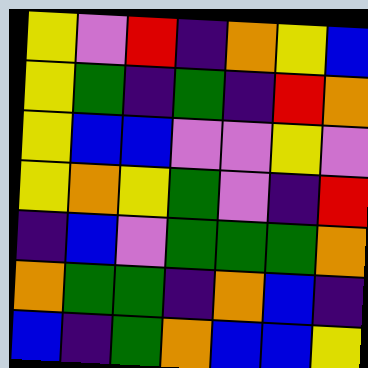[["yellow", "violet", "red", "indigo", "orange", "yellow", "blue"], ["yellow", "green", "indigo", "green", "indigo", "red", "orange"], ["yellow", "blue", "blue", "violet", "violet", "yellow", "violet"], ["yellow", "orange", "yellow", "green", "violet", "indigo", "red"], ["indigo", "blue", "violet", "green", "green", "green", "orange"], ["orange", "green", "green", "indigo", "orange", "blue", "indigo"], ["blue", "indigo", "green", "orange", "blue", "blue", "yellow"]]